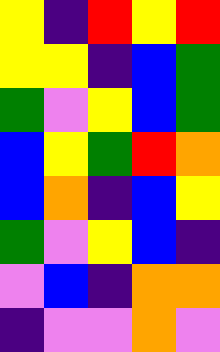[["yellow", "indigo", "red", "yellow", "red"], ["yellow", "yellow", "indigo", "blue", "green"], ["green", "violet", "yellow", "blue", "green"], ["blue", "yellow", "green", "red", "orange"], ["blue", "orange", "indigo", "blue", "yellow"], ["green", "violet", "yellow", "blue", "indigo"], ["violet", "blue", "indigo", "orange", "orange"], ["indigo", "violet", "violet", "orange", "violet"]]